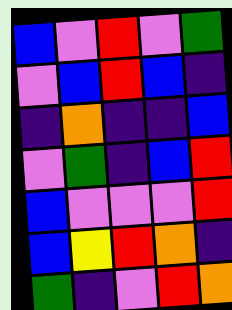[["blue", "violet", "red", "violet", "green"], ["violet", "blue", "red", "blue", "indigo"], ["indigo", "orange", "indigo", "indigo", "blue"], ["violet", "green", "indigo", "blue", "red"], ["blue", "violet", "violet", "violet", "red"], ["blue", "yellow", "red", "orange", "indigo"], ["green", "indigo", "violet", "red", "orange"]]